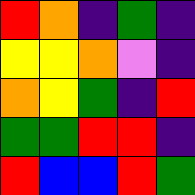[["red", "orange", "indigo", "green", "indigo"], ["yellow", "yellow", "orange", "violet", "indigo"], ["orange", "yellow", "green", "indigo", "red"], ["green", "green", "red", "red", "indigo"], ["red", "blue", "blue", "red", "green"]]